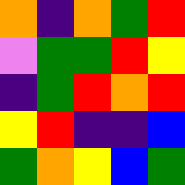[["orange", "indigo", "orange", "green", "red"], ["violet", "green", "green", "red", "yellow"], ["indigo", "green", "red", "orange", "red"], ["yellow", "red", "indigo", "indigo", "blue"], ["green", "orange", "yellow", "blue", "green"]]